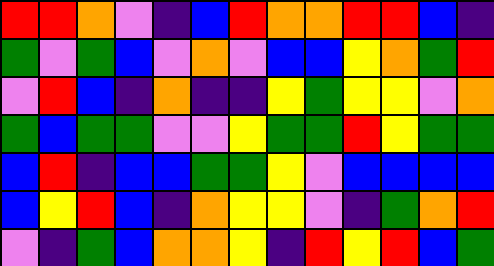[["red", "red", "orange", "violet", "indigo", "blue", "red", "orange", "orange", "red", "red", "blue", "indigo"], ["green", "violet", "green", "blue", "violet", "orange", "violet", "blue", "blue", "yellow", "orange", "green", "red"], ["violet", "red", "blue", "indigo", "orange", "indigo", "indigo", "yellow", "green", "yellow", "yellow", "violet", "orange"], ["green", "blue", "green", "green", "violet", "violet", "yellow", "green", "green", "red", "yellow", "green", "green"], ["blue", "red", "indigo", "blue", "blue", "green", "green", "yellow", "violet", "blue", "blue", "blue", "blue"], ["blue", "yellow", "red", "blue", "indigo", "orange", "yellow", "yellow", "violet", "indigo", "green", "orange", "red"], ["violet", "indigo", "green", "blue", "orange", "orange", "yellow", "indigo", "red", "yellow", "red", "blue", "green"]]